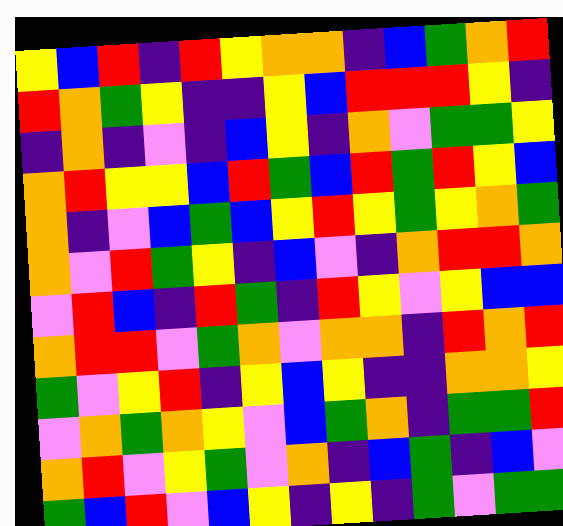[["yellow", "blue", "red", "indigo", "red", "yellow", "orange", "orange", "indigo", "blue", "green", "orange", "red"], ["red", "orange", "green", "yellow", "indigo", "indigo", "yellow", "blue", "red", "red", "red", "yellow", "indigo"], ["indigo", "orange", "indigo", "violet", "indigo", "blue", "yellow", "indigo", "orange", "violet", "green", "green", "yellow"], ["orange", "red", "yellow", "yellow", "blue", "red", "green", "blue", "red", "green", "red", "yellow", "blue"], ["orange", "indigo", "violet", "blue", "green", "blue", "yellow", "red", "yellow", "green", "yellow", "orange", "green"], ["orange", "violet", "red", "green", "yellow", "indigo", "blue", "violet", "indigo", "orange", "red", "red", "orange"], ["violet", "red", "blue", "indigo", "red", "green", "indigo", "red", "yellow", "violet", "yellow", "blue", "blue"], ["orange", "red", "red", "violet", "green", "orange", "violet", "orange", "orange", "indigo", "red", "orange", "red"], ["green", "violet", "yellow", "red", "indigo", "yellow", "blue", "yellow", "indigo", "indigo", "orange", "orange", "yellow"], ["violet", "orange", "green", "orange", "yellow", "violet", "blue", "green", "orange", "indigo", "green", "green", "red"], ["orange", "red", "violet", "yellow", "green", "violet", "orange", "indigo", "blue", "green", "indigo", "blue", "violet"], ["green", "blue", "red", "violet", "blue", "yellow", "indigo", "yellow", "indigo", "green", "violet", "green", "green"]]